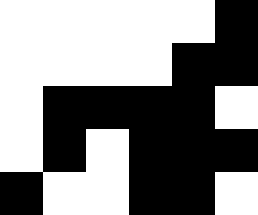[["white", "white", "white", "white", "white", "black"], ["white", "white", "white", "white", "black", "black"], ["white", "black", "black", "black", "black", "white"], ["white", "black", "white", "black", "black", "black"], ["black", "white", "white", "black", "black", "white"]]